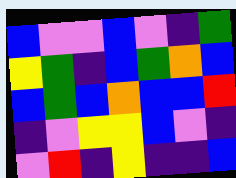[["blue", "violet", "violet", "blue", "violet", "indigo", "green"], ["yellow", "green", "indigo", "blue", "green", "orange", "blue"], ["blue", "green", "blue", "orange", "blue", "blue", "red"], ["indigo", "violet", "yellow", "yellow", "blue", "violet", "indigo"], ["violet", "red", "indigo", "yellow", "indigo", "indigo", "blue"]]